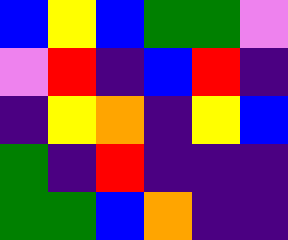[["blue", "yellow", "blue", "green", "green", "violet"], ["violet", "red", "indigo", "blue", "red", "indigo"], ["indigo", "yellow", "orange", "indigo", "yellow", "blue"], ["green", "indigo", "red", "indigo", "indigo", "indigo"], ["green", "green", "blue", "orange", "indigo", "indigo"]]